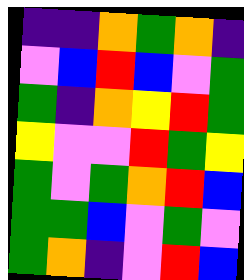[["indigo", "indigo", "orange", "green", "orange", "indigo"], ["violet", "blue", "red", "blue", "violet", "green"], ["green", "indigo", "orange", "yellow", "red", "green"], ["yellow", "violet", "violet", "red", "green", "yellow"], ["green", "violet", "green", "orange", "red", "blue"], ["green", "green", "blue", "violet", "green", "violet"], ["green", "orange", "indigo", "violet", "red", "blue"]]